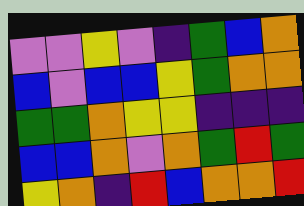[["violet", "violet", "yellow", "violet", "indigo", "green", "blue", "orange"], ["blue", "violet", "blue", "blue", "yellow", "green", "orange", "orange"], ["green", "green", "orange", "yellow", "yellow", "indigo", "indigo", "indigo"], ["blue", "blue", "orange", "violet", "orange", "green", "red", "green"], ["yellow", "orange", "indigo", "red", "blue", "orange", "orange", "red"]]